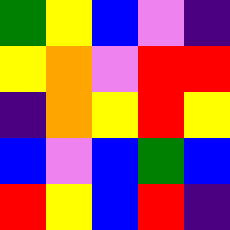[["green", "yellow", "blue", "violet", "indigo"], ["yellow", "orange", "violet", "red", "red"], ["indigo", "orange", "yellow", "red", "yellow"], ["blue", "violet", "blue", "green", "blue"], ["red", "yellow", "blue", "red", "indigo"]]